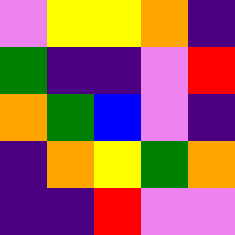[["violet", "yellow", "yellow", "orange", "indigo"], ["green", "indigo", "indigo", "violet", "red"], ["orange", "green", "blue", "violet", "indigo"], ["indigo", "orange", "yellow", "green", "orange"], ["indigo", "indigo", "red", "violet", "violet"]]